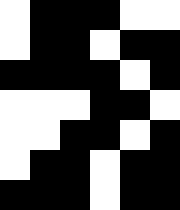[["white", "black", "black", "black", "white", "white"], ["white", "black", "black", "white", "black", "black"], ["black", "black", "black", "black", "white", "black"], ["white", "white", "white", "black", "black", "white"], ["white", "white", "black", "black", "white", "black"], ["white", "black", "black", "white", "black", "black"], ["black", "black", "black", "white", "black", "black"]]